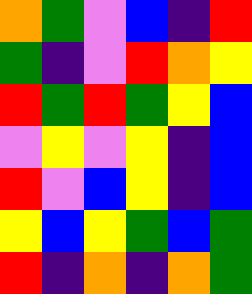[["orange", "green", "violet", "blue", "indigo", "red"], ["green", "indigo", "violet", "red", "orange", "yellow"], ["red", "green", "red", "green", "yellow", "blue"], ["violet", "yellow", "violet", "yellow", "indigo", "blue"], ["red", "violet", "blue", "yellow", "indigo", "blue"], ["yellow", "blue", "yellow", "green", "blue", "green"], ["red", "indigo", "orange", "indigo", "orange", "green"]]